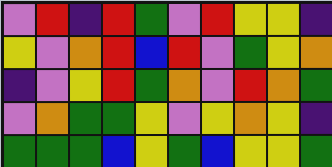[["violet", "red", "indigo", "red", "green", "violet", "red", "yellow", "yellow", "indigo"], ["yellow", "violet", "orange", "red", "blue", "red", "violet", "green", "yellow", "orange"], ["indigo", "violet", "yellow", "red", "green", "orange", "violet", "red", "orange", "green"], ["violet", "orange", "green", "green", "yellow", "violet", "yellow", "orange", "yellow", "indigo"], ["green", "green", "green", "blue", "yellow", "green", "blue", "yellow", "yellow", "green"]]